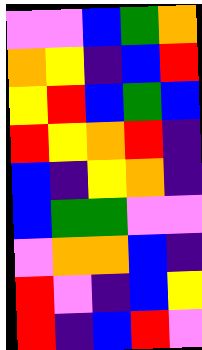[["violet", "violet", "blue", "green", "orange"], ["orange", "yellow", "indigo", "blue", "red"], ["yellow", "red", "blue", "green", "blue"], ["red", "yellow", "orange", "red", "indigo"], ["blue", "indigo", "yellow", "orange", "indigo"], ["blue", "green", "green", "violet", "violet"], ["violet", "orange", "orange", "blue", "indigo"], ["red", "violet", "indigo", "blue", "yellow"], ["red", "indigo", "blue", "red", "violet"]]